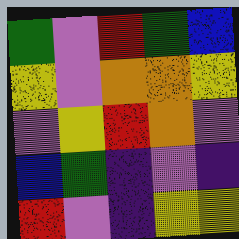[["green", "violet", "red", "green", "blue"], ["yellow", "violet", "orange", "orange", "yellow"], ["violet", "yellow", "red", "orange", "violet"], ["blue", "green", "indigo", "violet", "indigo"], ["red", "violet", "indigo", "yellow", "yellow"]]